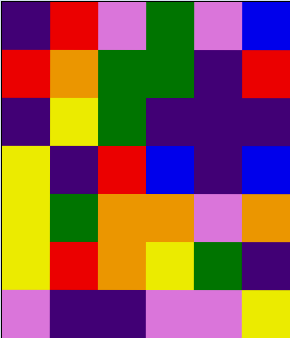[["indigo", "red", "violet", "green", "violet", "blue"], ["red", "orange", "green", "green", "indigo", "red"], ["indigo", "yellow", "green", "indigo", "indigo", "indigo"], ["yellow", "indigo", "red", "blue", "indigo", "blue"], ["yellow", "green", "orange", "orange", "violet", "orange"], ["yellow", "red", "orange", "yellow", "green", "indigo"], ["violet", "indigo", "indigo", "violet", "violet", "yellow"]]